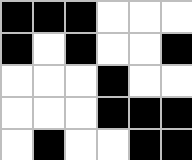[["black", "black", "black", "white", "white", "white"], ["black", "white", "black", "white", "white", "black"], ["white", "white", "white", "black", "white", "white"], ["white", "white", "white", "black", "black", "black"], ["white", "black", "white", "white", "black", "black"]]